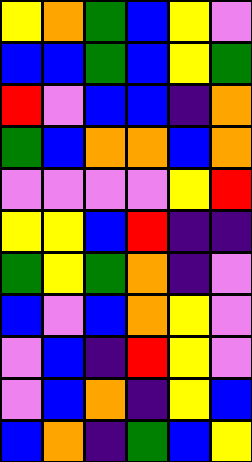[["yellow", "orange", "green", "blue", "yellow", "violet"], ["blue", "blue", "green", "blue", "yellow", "green"], ["red", "violet", "blue", "blue", "indigo", "orange"], ["green", "blue", "orange", "orange", "blue", "orange"], ["violet", "violet", "violet", "violet", "yellow", "red"], ["yellow", "yellow", "blue", "red", "indigo", "indigo"], ["green", "yellow", "green", "orange", "indigo", "violet"], ["blue", "violet", "blue", "orange", "yellow", "violet"], ["violet", "blue", "indigo", "red", "yellow", "violet"], ["violet", "blue", "orange", "indigo", "yellow", "blue"], ["blue", "orange", "indigo", "green", "blue", "yellow"]]